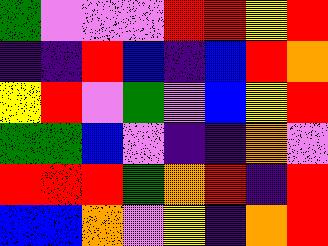[["green", "violet", "violet", "violet", "red", "red", "yellow", "red"], ["indigo", "indigo", "red", "blue", "indigo", "blue", "red", "orange"], ["yellow", "red", "violet", "green", "violet", "blue", "yellow", "red"], ["green", "green", "blue", "violet", "indigo", "indigo", "orange", "violet"], ["red", "red", "red", "green", "orange", "red", "indigo", "red"], ["blue", "blue", "orange", "violet", "yellow", "indigo", "orange", "red"]]